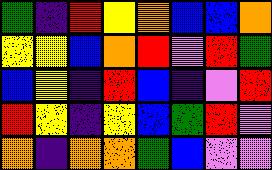[["green", "indigo", "red", "yellow", "orange", "blue", "blue", "orange"], ["yellow", "yellow", "blue", "orange", "red", "violet", "red", "green"], ["blue", "yellow", "indigo", "red", "blue", "indigo", "violet", "red"], ["red", "yellow", "indigo", "yellow", "blue", "green", "red", "violet"], ["orange", "indigo", "orange", "orange", "green", "blue", "violet", "violet"]]